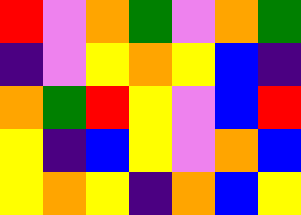[["red", "violet", "orange", "green", "violet", "orange", "green"], ["indigo", "violet", "yellow", "orange", "yellow", "blue", "indigo"], ["orange", "green", "red", "yellow", "violet", "blue", "red"], ["yellow", "indigo", "blue", "yellow", "violet", "orange", "blue"], ["yellow", "orange", "yellow", "indigo", "orange", "blue", "yellow"]]